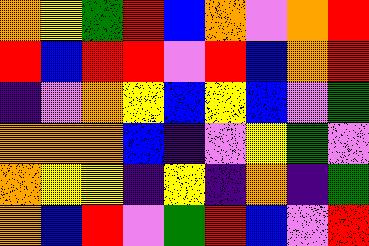[["orange", "yellow", "green", "red", "blue", "orange", "violet", "orange", "red"], ["red", "blue", "red", "red", "violet", "red", "blue", "orange", "red"], ["indigo", "violet", "orange", "yellow", "blue", "yellow", "blue", "violet", "green"], ["orange", "orange", "orange", "blue", "indigo", "violet", "yellow", "green", "violet"], ["orange", "yellow", "yellow", "indigo", "yellow", "indigo", "orange", "indigo", "green"], ["orange", "blue", "red", "violet", "green", "red", "blue", "violet", "red"]]